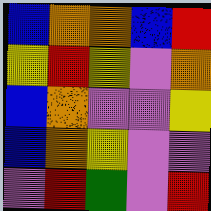[["blue", "orange", "orange", "blue", "red"], ["yellow", "red", "yellow", "violet", "orange"], ["blue", "orange", "violet", "violet", "yellow"], ["blue", "orange", "yellow", "violet", "violet"], ["violet", "red", "green", "violet", "red"]]